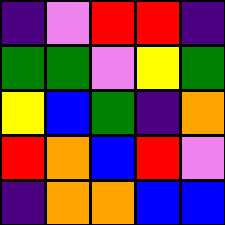[["indigo", "violet", "red", "red", "indigo"], ["green", "green", "violet", "yellow", "green"], ["yellow", "blue", "green", "indigo", "orange"], ["red", "orange", "blue", "red", "violet"], ["indigo", "orange", "orange", "blue", "blue"]]